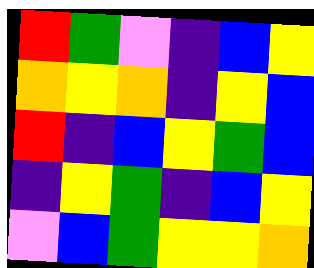[["red", "green", "violet", "indigo", "blue", "yellow"], ["orange", "yellow", "orange", "indigo", "yellow", "blue"], ["red", "indigo", "blue", "yellow", "green", "blue"], ["indigo", "yellow", "green", "indigo", "blue", "yellow"], ["violet", "blue", "green", "yellow", "yellow", "orange"]]